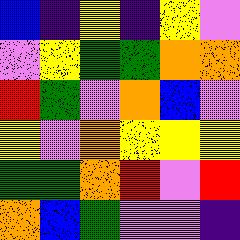[["blue", "indigo", "yellow", "indigo", "yellow", "violet"], ["violet", "yellow", "green", "green", "orange", "orange"], ["red", "green", "violet", "orange", "blue", "violet"], ["yellow", "violet", "orange", "yellow", "yellow", "yellow"], ["green", "green", "orange", "red", "violet", "red"], ["orange", "blue", "green", "violet", "violet", "indigo"]]